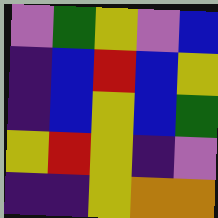[["violet", "green", "yellow", "violet", "blue"], ["indigo", "blue", "red", "blue", "yellow"], ["indigo", "blue", "yellow", "blue", "green"], ["yellow", "red", "yellow", "indigo", "violet"], ["indigo", "indigo", "yellow", "orange", "orange"]]